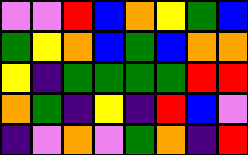[["violet", "violet", "red", "blue", "orange", "yellow", "green", "blue"], ["green", "yellow", "orange", "blue", "green", "blue", "orange", "orange"], ["yellow", "indigo", "green", "green", "green", "green", "red", "red"], ["orange", "green", "indigo", "yellow", "indigo", "red", "blue", "violet"], ["indigo", "violet", "orange", "violet", "green", "orange", "indigo", "red"]]